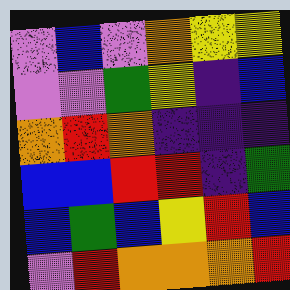[["violet", "blue", "violet", "orange", "yellow", "yellow"], ["violet", "violet", "green", "yellow", "indigo", "blue"], ["orange", "red", "orange", "indigo", "indigo", "indigo"], ["blue", "blue", "red", "red", "indigo", "green"], ["blue", "green", "blue", "yellow", "red", "blue"], ["violet", "red", "orange", "orange", "orange", "red"]]